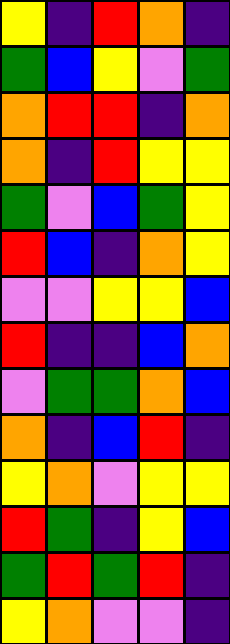[["yellow", "indigo", "red", "orange", "indigo"], ["green", "blue", "yellow", "violet", "green"], ["orange", "red", "red", "indigo", "orange"], ["orange", "indigo", "red", "yellow", "yellow"], ["green", "violet", "blue", "green", "yellow"], ["red", "blue", "indigo", "orange", "yellow"], ["violet", "violet", "yellow", "yellow", "blue"], ["red", "indigo", "indigo", "blue", "orange"], ["violet", "green", "green", "orange", "blue"], ["orange", "indigo", "blue", "red", "indigo"], ["yellow", "orange", "violet", "yellow", "yellow"], ["red", "green", "indigo", "yellow", "blue"], ["green", "red", "green", "red", "indigo"], ["yellow", "orange", "violet", "violet", "indigo"]]